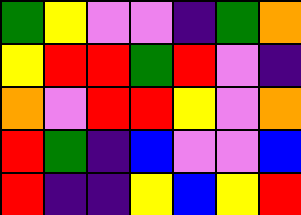[["green", "yellow", "violet", "violet", "indigo", "green", "orange"], ["yellow", "red", "red", "green", "red", "violet", "indigo"], ["orange", "violet", "red", "red", "yellow", "violet", "orange"], ["red", "green", "indigo", "blue", "violet", "violet", "blue"], ["red", "indigo", "indigo", "yellow", "blue", "yellow", "red"]]